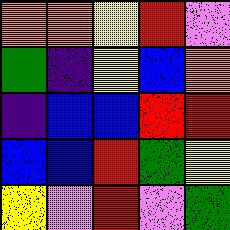[["orange", "orange", "yellow", "red", "violet"], ["green", "indigo", "yellow", "blue", "orange"], ["indigo", "blue", "blue", "red", "red"], ["blue", "blue", "red", "green", "yellow"], ["yellow", "violet", "red", "violet", "green"]]